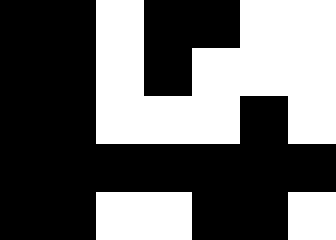[["black", "black", "white", "black", "black", "white", "white"], ["black", "black", "white", "black", "white", "white", "white"], ["black", "black", "white", "white", "white", "black", "white"], ["black", "black", "black", "black", "black", "black", "black"], ["black", "black", "white", "white", "black", "black", "white"]]